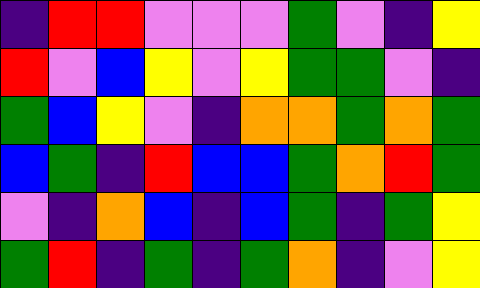[["indigo", "red", "red", "violet", "violet", "violet", "green", "violet", "indigo", "yellow"], ["red", "violet", "blue", "yellow", "violet", "yellow", "green", "green", "violet", "indigo"], ["green", "blue", "yellow", "violet", "indigo", "orange", "orange", "green", "orange", "green"], ["blue", "green", "indigo", "red", "blue", "blue", "green", "orange", "red", "green"], ["violet", "indigo", "orange", "blue", "indigo", "blue", "green", "indigo", "green", "yellow"], ["green", "red", "indigo", "green", "indigo", "green", "orange", "indigo", "violet", "yellow"]]